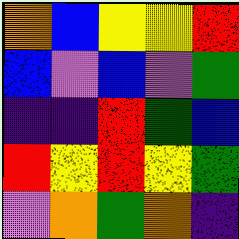[["orange", "blue", "yellow", "yellow", "red"], ["blue", "violet", "blue", "violet", "green"], ["indigo", "indigo", "red", "green", "blue"], ["red", "yellow", "red", "yellow", "green"], ["violet", "orange", "green", "orange", "indigo"]]